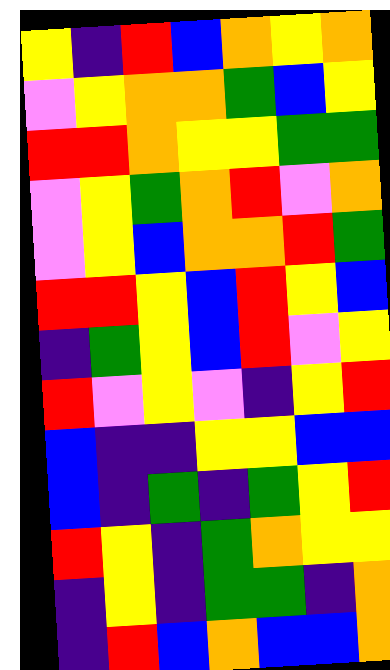[["yellow", "indigo", "red", "blue", "orange", "yellow", "orange"], ["violet", "yellow", "orange", "orange", "green", "blue", "yellow"], ["red", "red", "orange", "yellow", "yellow", "green", "green"], ["violet", "yellow", "green", "orange", "red", "violet", "orange"], ["violet", "yellow", "blue", "orange", "orange", "red", "green"], ["red", "red", "yellow", "blue", "red", "yellow", "blue"], ["indigo", "green", "yellow", "blue", "red", "violet", "yellow"], ["red", "violet", "yellow", "violet", "indigo", "yellow", "red"], ["blue", "indigo", "indigo", "yellow", "yellow", "blue", "blue"], ["blue", "indigo", "green", "indigo", "green", "yellow", "red"], ["red", "yellow", "indigo", "green", "orange", "yellow", "yellow"], ["indigo", "yellow", "indigo", "green", "green", "indigo", "orange"], ["indigo", "red", "blue", "orange", "blue", "blue", "orange"]]